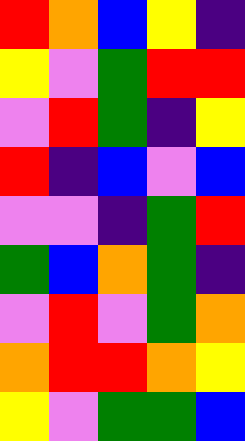[["red", "orange", "blue", "yellow", "indigo"], ["yellow", "violet", "green", "red", "red"], ["violet", "red", "green", "indigo", "yellow"], ["red", "indigo", "blue", "violet", "blue"], ["violet", "violet", "indigo", "green", "red"], ["green", "blue", "orange", "green", "indigo"], ["violet", "red", "violet", "green", "orange"], ["orange", "red", "red", "orange", "yellow"], ["yellow", "violet", "green", "green", "blue"]]